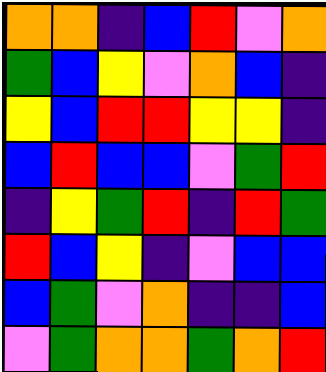[["orange", "orange", "indigo", "blue", "red", "violet", "orange"], ["green", "blue", "yellow", "violet", "orange", "blue", "indigo"], ["yellow", "blue", "red", "red", "yellow", "yellow", "indigo"], ["blue", "red", "blue", "blue", "violet", "green", "red"], ["indigo", "yellow", "green", "red", "indigo", "red", "green"], ["red", "blue", "yellow", "indigo", "violet", "blue", "blue"], ["blue", "green", "violet", "orange", "indigo", "indigo", "blue"], ["violet", "green", "orange", "orange", "green", "orange", "red"]]